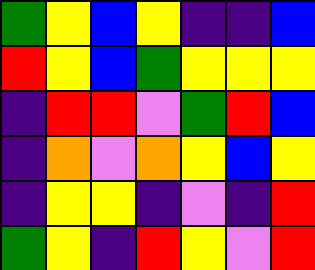[["green", "yellow", "blue", "yellow", "indigo", "indigo", "blue"], ["red", "yellow", "blue", "green", "yellow", "yellow", "yellow"], ["indigo", "red", "red", "violet", "green", "red", "blue"], ["indigo", "orange", "violet", "orange", "yellow", "blue", "yellow"], ["indigo", "yellow", "yellow", "indigo", "violet", "indigo", "red"], ["green", "yellow", "indigo", "red", "yellow", "violet", "red"]]